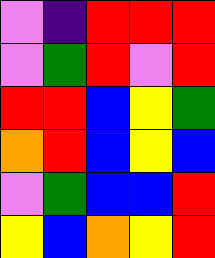[["violet", "indigo", "red", "red", "red"], ["violet", "green", "red", "violet", "red"], ["red", "red", "blue", "yellow", "green"], ["orange", "red", "blue", "yellow", "blue"], ["violet", "green", "blue", "blue", "red"], ["yellow", "blue", "orange", "yellow", "red"]]